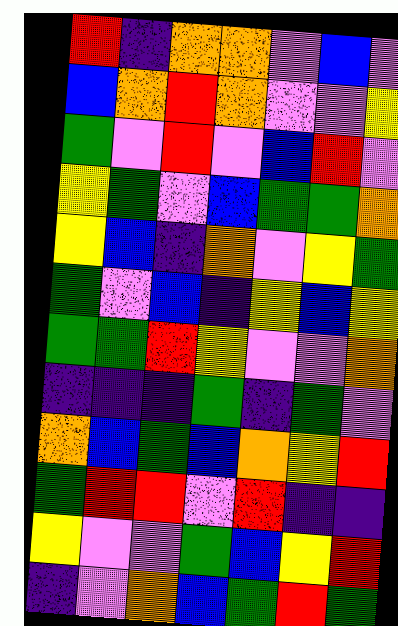[["red", "indigo", "orange", "orange", "violet", "blue", "violet"], ["blue", "orange", "red", "orange", "violet", "violet", "yellow"], ["green", "violet", "red", "violet", "blue", "red", "violet"], ["yellow", "green", "violet", "blue", "green", "green", "orange"], ["yellow", "blue", "indigo", "orange", "violet", "yellow", "green"], ["green", "violet", "blue", "indigo", "yellow", "blue", "yellow"], ["green", "green", "red", "yellow", "violet", "violet", "orange"], ["indigo", "indigo", "indigo", "green", "indigo", "green", "violet"], ["orange", "blue", "green", "blue", "orange", "yellow", "red"], ["green", "red", "red", "violet", "red", "indigo", "indigo"], ["yellow", "violet", "violet", "green", "blue", "yellow", "red"], ["indigo", "violet", "orange", "blue", "green", "red", "green"]]